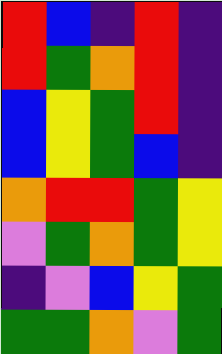[["red", "blue", "indigo", "red", "indigo"], ["red", "green", "orange", "red", "indigo"], ["blue", "yellow", "green", "red", "indigo"], ["blue", "yellow", "green", "blue", "indigo"], ["orange", "red", "red", "green", "yellow"], ["violet", "green", "orange", "green", "yellow"], ["indigo", "violet", "blue", "yellow", "green"], ["green", "green", "orange", "violet", "green"]]